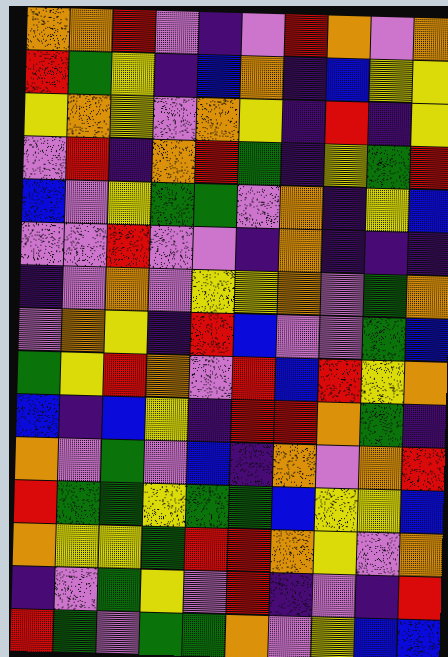[["orange", "orange", "red", "violet", "indigo", "violet", "red", "orange", "violet", "orange"], ["red", "green", "yellow", "indigo", "blue", "orange", "indigo", "blue", "yellow", "yellow"], ["yellow", "orange", "yellow", "violet", "orange", "yellow", "indigo", "red", "indigo", "yellow"], ["violet", "red", "indigo", "orange", "red", "green", "indigo", "yellow", "green", "red"], ["blue", "violet", "yellow", "green", "green", "violet", "orange", "indigo", "yellow", "blue"], ["violet", "violet", "red", "violet", "violet", "indigo", "orange", "indigo", "indigo", "indigo"], ["indigo", "violet", "orange", "violet", "yellow", "yellow", "orange", "violet", "green", "orange"], ["violet", "orange", "yellow", "indigo", "red", "blue", "violet", "violet", "green", "blue"], ["green", "yellow", "red", "orange", "violet", "red", "blue", "red", "yellow", "orange"], ["blue", "indigo", "blue", "yellow", "indigo", "red", "red", "orange", "green", "indigo"], ["orange", "violet", "green", "violet", "blue", "indigo", "orange", "violet", "orange", "red"], ["red", "green", "green", "yellow", "green", "green", "blue", "yellow", "yellow", "blue"], ["orange", "yellow", "yellow", "green", "red", "red", "orange", "yellow", "violet", "orange"], ["indigo", "violet", "green", "yellow", "violet", "red", "indigo", "violet", "indigo", "red"], ["red", "green", "violet", "green", "green", "orange", "violet", "yellow", "blue", "blue"]]